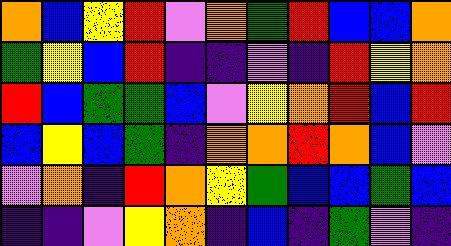[["orange", "blue", "yellow", "red", "violet", "orange", "green", "red", "blue", "blue", "orange"], ["green", "yellow", "blue", "red", "indigo", "indigo", "violet", "indigo", "red", "yellow", "orange"], ["red", "blue", "green", "green", "blue", "violet", "yellow", "orange", "red", "blue", "red"], ["blue", "yellow", "blue", "green", "indigo", "orange", "orange", "red", "orange", "blue", "violet"], ["violet", "orange", "indigo", "red", "orange", "yellow", "green", "blue", "blue", "green", "blue"], ["indigo", "indigo", "violet", "yellow", "orange", "indigo", "blue", "indigo", "green", "violet", "indigo"]]